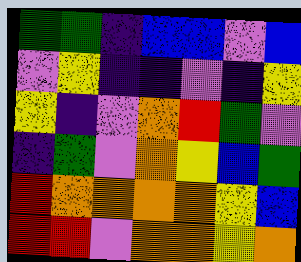[["green", "green", "indigo", "blue", "blue", "violet", "blue"], ["violet", "yellow", "indigo", "indigo", "violet", "indigo", "yellow"], ["yellow", "indigo", "violet", "orange", "red", "green", "violet"], ["indigo", "green", "violet", "orange", "yellow", "blue", "green"], ["red", "orange", "orange", "orange", "orange", "yellow", "blue"], ["red", "red", "violet", "orange", "orange", "yellow", "orange"]]